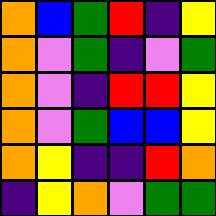[["orange", "blue", "green", "red", "indigo", "yellow"], ["orange", "violet", "green", "indigo", "violet", "green"], ["orange", "violet", "indigo", "red", "red", "yellow"], ["orange", "violet", "green", "blue", "blue", "yellow"], ["orange", "yellow", "indigo", "indigo", "red", "orange"], ["indigo", "yellow", "orange", "violet", "green", "green"]]